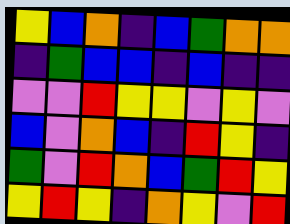[["yellow", "blue", "orange", "indigo", "blue", "green", "orange", "orange"], ["indigo", "green", "blue", "blue", "indigo", "blue", "indigo", "indigo"], ["violet", "violet", "red", "yellow", "yellow", "violet", "yellow", "violet"], ["blue", "violet", "orange", "blue", "indigo", "red", "yellow", "indigo"], ["green", "violet", "red", "orange", "blue", "green", "red", "yellow"], ["yellow", "red", "yellow", "indigo", "orange", "yellow", "violet", "red"]]